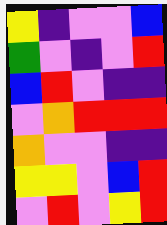[["yellow", "indigo", "violet", "violet", "blue"], ["green", "violet", "indigo", "violet", "red"], ["blue", "red", "violet", "indigo", "indigo"], ["violet", "orange", "red", "red", "red"], ["orange", "violet", "violet", "indigo", "indigo"], ["yellow", "yellow", "violet", "blue", "red"], ["violet", "red", "violet", "yellow", "red"]]